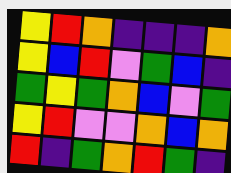[["yellow", "red", "orange", "indigo", "indigo", "indigo", "orange"], ["yellow", "blue", "red", "violet", "green", "blue", "indigo"], ["green", "yellow", "green", "orange", "blue", "violet", "green"], ["yellow", "red", "violet", "violet", "orange", "blue", "orange"], ["red", "indigo", "green", "orange", "red", "green", "indigo"]]